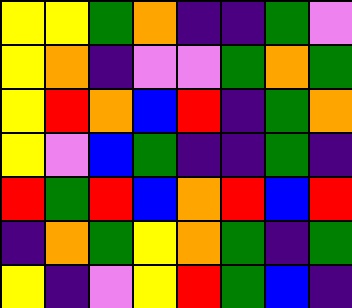[["yellow", "yellow", "green", "orange", "indigo", "indigo", "green", "violet"], ["yellow", "orange", "indigo", "violet", "violet", "green", "orange", "green"], ["yellow", "red", "orange", "blue", "red", "indigo", "green", "orange"], ["yellow", "violet", "blue", "green", "indigo", "indigo", "green", "indigo"], ["red", "green", "red", "blue", "orange", "red", "blue", "red"], ["indigo", "orange", "green", "yellow", "orange", "green", "indigo", "green"], ["yellow", "indigo", "violet", "yellow", "red", "green", "blue", "indigo"]]